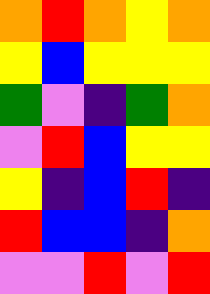[["orange", "red", "orange", "yellow", "orange"], ["yellow", "blue", "yellow", "yellow", "yellow"], ["green", "violet", "indigo", "green", "orange"], ["violet", "red", "blue", "yellow", "yellow"], ["yellow", "indigo", "blue", "red", "indigo"], ["red", "blue", "blue", "indigo", "orange"], ["violet", "violet", "red", "violet", "red"]]